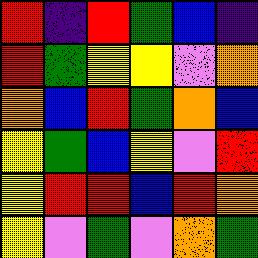[["red", "indigo", "red", "green", "blue", "indigo"], ["red", "green", "yellow", "yellow", "violet", "orange"], ["orange", "blue", "red", "green", "orange", "blue"], ["yellow", "green", "blue", "yellow", "violet", "red"], ["yellow", "red", "red", "blue", "red", "orange"], ["yellow", "violet", "green", "violet", "orange", "green"]]